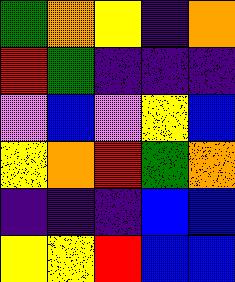[["green", "orange", "yellow", "indigo", "orange"], ["red", "green", "indigo", "indigo", "indigo"], ["violet", "blue", "violet", "yellow", "blue"], ["yellow", "orange", "red", "green", "orange"], ["indigo", "indigo", "indigo", "blue", "blue"], ["yellow", "yellow", "red", "blue", "blue"]]